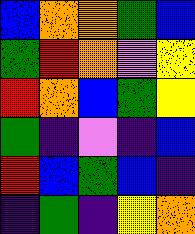[["blue", "orange", "orange", "green", "blue"], ["green", "red", "orange", "violet", "yellow"], ["red", "orange", "blue", "green", "yellow"], ["green", "indigo", "violet", "indigo", "blue"], ["red", "blue", "green", "blue", "indigo"], ["indigo", "green", "indigo", "yellow", "orange"]]